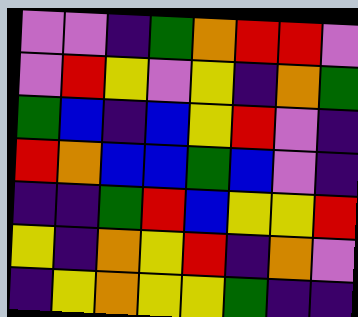[["violet", "violet", "indigo", "green", "orange", "red", "red", "violet"], ["violet", "red", "yellow", "violet", "yellow", "indigo", "orange", "green"], ["green", "blue", "indigo", "blue", "yellow", "red", "violet", "indigo"], ["red", "orange", "blue", "blue", "green", "blue", "violet", "indigo"], ["indigo", "indigo", "green", "red", "blue", "yellow", "yellow", "red"], ["yellow", "indigo", "orange", "yellow", "red", "indigo", "orange", "violet"], ["indigo", "yellow", "orange", "yellow", "yellow", "green", "indigo", "indigo"]]